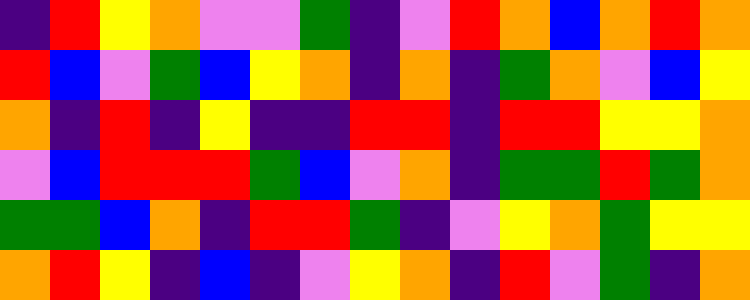[["indigo", "red", "yellow", "orange", "violet", "violet", "green", "indigo", "violet", "red", "orange", "blue", "orange", "red", "orange"], ["red", "blue", "violet", "green", "blue", "yellow", "orange", "indigo", "orange", "indigo", "green", "orange", "violet", "blue", "yellow"], ["orange", "indigo", "red", "indigo", "yellow", "indigo", "indigo", "red", "red", "indigo", "red", "red", "yellow", "yellow", "orange"], ["violet", "blue", "red", "red", "red", "green", "blue", "violet", "orange", "indigo", "green", "green", "red", "green", "orange"], ["green", "green", "blue", "orange", "indigo", "red", "red", "green", "indigo", "violet", "yellow", "orange", "green", "yellow", "yellow"], ["orange", "red", "yellow", "indigo", "blue", "indigo", "violet", "yellow", "orange", "indigo", "red", "violet", "green", "indigo", "orange"]]